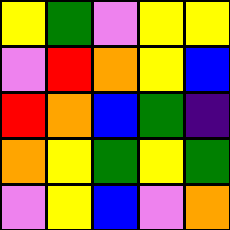[["yellow", "green", "violet", "yellow", "yellow"], ["violet", "red", "orange", "yellow", "blue"], ["red", "orange", "blue", "green", "indigo"], ["orange", "yellow", "green", "yellow", "green"], ["violet", "yellow", "blue", "violet", "orange"]]